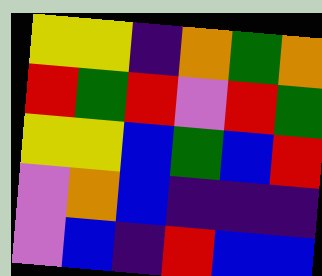[["yellow", "yellow", "indigo", "orange", "green", "orange"], ["red", "green", "red", "violet", "red", "green"], ["yellow", "yellow", "blue", "green", "blue", "red"], ["violet", "orange", "blue", "indigo", "indigo", "indigo"], ["violet", "blue", "indigo", "red", "blue", "blue"]]